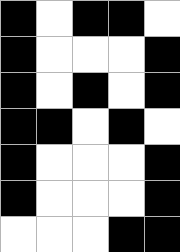[["black", "white", "black", "black", "white"], ["black", "white", "white", "white", "black"], ["black", "white", "black", "white", "black"], ["black", "black", "white", "black", "white"], ["black", "white", "white", "white", "black"], ["black", "white", "white", "white", "black"], ["white", "white", "white", "black", "black"]]